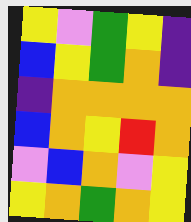[["yellow", "violet", "green", "yellow", "indigo"], ["blue", "yellow", "green", "orange", "indigo"], ["indigo", "orange", "orange", "orange", "orange"], ["blue", "orange", "yellow", "red", "orange"], ["violet", "blue", "orange", "violet", "yellow"], ["yellow", "orange", "green", "orange", "yellow"]]